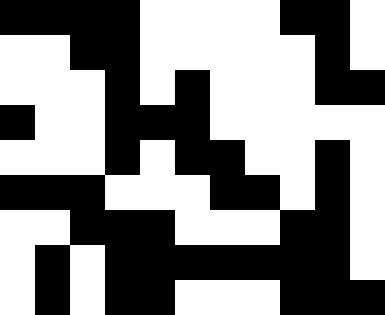[["black", "black", "black", "black", "white", "white", "white", "white", "black", "black", "white"], ["white", "white", "black", "black", "white", "white", "white", "white", "white", "black", "white"], ["white", "white", "white", "black", "white", "black", "white", "white", "white", "black", "black"], ["black", "white", "white", "black", "black", "black", "white", "white", "white", "white", "white"], ["white", "white", "white", "black", "white", "black", "black", "white", "white", "black", "white"], ["black", "black", "black", "white", "white", "white", "black", "black", "white", "black", "white"], ["white", "white", "black", "black", "black", "white", "white", "white", "black", "black", "white"], ["white", "black", "white", "black", "black", "black", "black", "black", "black", "black", "white"], ["white", "black", "white", "black", "black", "white", "white", "white", "black", "black", "black"]]